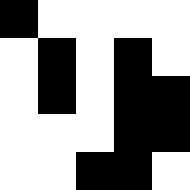[["black", "white", "white", "white", "white"], ["white", "black", "white", "black", "white"], ["white", "black", "white", "black", "black"], ["white", "white", "white", "black", "black"], ["white", "white", "black", "black", "white"]]